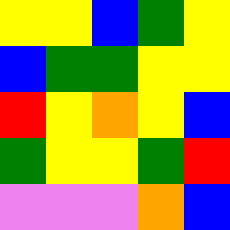[["yellow", "yellow", "blue", "green", "yellow"], ["blue", "green", "green", "yellow", "yellow"], ["red", "yellow", "orange", "yellow", "blue"], ["green", "yellow", "yellow", "green", "red"], ["violet", "violet", "violet", "orange", "blue"]]